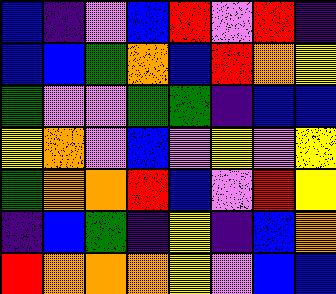[["blue", "indigo", "violet", "blue", "red", "violet", "red", "indigo"], ["blue", "blue", "green", "orange", "blue", "red", "orange", "yellow"], ["green", "violet", "violet", "green", "green", "indigo", "blue", "blue"], ["yellow", "orange", "violet", "blue", "violet", "yellow", "violet", "yellow"], ["green", "orange", "orange", "red", "blue", "violet", "red", "yellow"], ["indigo", "blue", "green", "indigo", "yellow", "indigo", "blue", "orange"], ["red", "orange", "orange", "orange", "yellow", "violet", "blue", "blue"]]